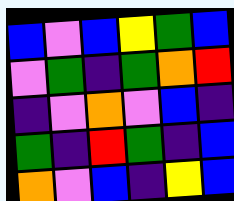[["blue", "violet", "blue", "yellow", "green", "blue"], ["violet", "green", "indigo", "green", "orange", "red"], ["indigo", "violet", "orange", "violet", "blue", "indigo"], ["green", "indigo", "red", "green", "indigo", "blue"], ["orange", "violet", "blue", "indigo", "yellow", "blue"]]